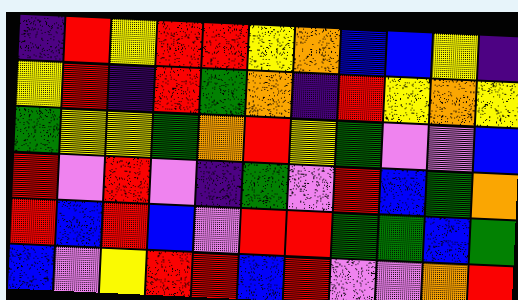[["indigo", "red", "yellow", "red", "red", "yellow", "orange", "blue", "blue", "yellow", "indigo"], ["yellow", "red", "indigo", "red", "green", "orange", "indigo", "red", "yellow", "orange", "yellow"], ["green", "yellow", "yellow", "green", "orange", "red", "yellow", "green", "violet", "violet", "blue"], ["red", "violet", "red", "violet", "indigo", "green", "violet", "red", "blue", "green", "orange"], ["red", "blue", "red", "blue", "violet", "red", "red", "green", "green", "blue", "green"], ["blue", "violet", "yellow", "red", "red", "blue", "red", "violet", "violet", "orange", "red"]]